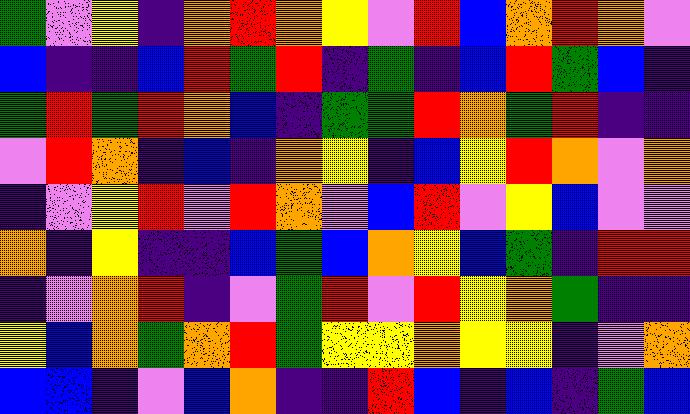[["green", "violet", "yellow", "indigo", "orange", "red", "orange", "yellow", "violet", "red", "blue", "orange", "red", "orange", "violet"], ["blue", "indigo", "indigo", "blue", "red", "green", "red", "indigo", "green", "indigo", "blue", "red", "green", "blue", "indigo"], ["green", "red", "green", "red", "orange", "blue", "indigo", "green", "green", "red", "orange", "green", "red", "indigo", "indigo"], ["violet", "red", "orange", "indigo", "blue", "indigo", "orange", "yellow", "indigo", "blue", "yellow", "red", "orange", "violet", "orange"], ["indigo", "violet", "yellow", "red", "violet", "red", "orange", "violet", "blue", "red", "violet", "yellow", "blue", "violet", "violet"], ["orange", "indigo", "yellow", "indigo", "indigo", "blue", "green", "blue", "orange", "yellow", "blue", "green", "indigo", "red", "red"], ["indigo", "violet", "orange", "red", "indigo", "violet", "green", "red", "violet", "red", "yellow", "orange", "green", "indigo", "indigo"], ["yellow", "blue", "orange", "green", "orange", "red", "green", "yellow", "yellow", "orange", "yellow", "yellow", "indigo", "violet", "orange"], ["blue", "blue", "indigo", "violet", "blue", "orange", "indigo", "indigo", "red", "blue", "indigo", "blue", "indigo", "green", "blue"]]